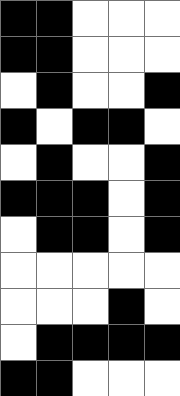[["black", "black", "white", "white", "white"], ["black", "black", "white", "white", "white"], ["white", "black", "white", "white", "black"], ["black", "white", "black", "black", "white"], ["white", "black", "white", "white", "black"], ["black", "black", "black", "white", "black"], ["white", "black", "black", "white", "black"], ["white", "white", "white", "white", "white"], ["white", "white", "white", "black", "white"], ["white", "black", "black", "black", "black"], ["black", "black", "white", "white", "white"]]